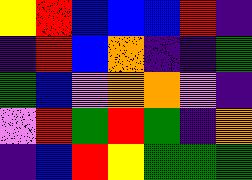[["yellow", "red", "blue", "blue", "blue", "red", "indigo"], ["indigo", "red", "blue", "orange", "indigo", "indigo", "green"], ["green", "blue", "violet", "orange", "orange", "violet", "indigo"], ["violet", "red", "green", "red", "green", "indigo", "orange"], ["indigo", "blue", "red", "yellow", "green", "green", "green"]]